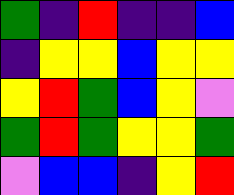[["green", "indigo", "red", "indigo", "indigo", "blue"], ["indigo", "yellow", "yellow", "blue", "yellow", "yellow"], ["yellow", "red", "green", "blue", "yellow", "violet"], ["green", "red", "green", "yellow", "yellow", "green"], ["violet", "blue", "blue", "indigo", "yellow", "red"]]